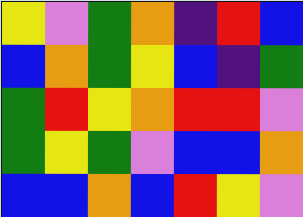[["yellow", "violet", "green", "orange", "indigo", "red", "blue"], ["blue", "orange", "green", "yellow", "blue", "indigo", "green"], ["green", "red", "yellow", "orange", "red", "red", "violet"], ["green", "yellow", "green", "violet", "blue", "blue", "orange"], ["blue", "blue", "orange", "blue", "red", "yellow", "violet"]]